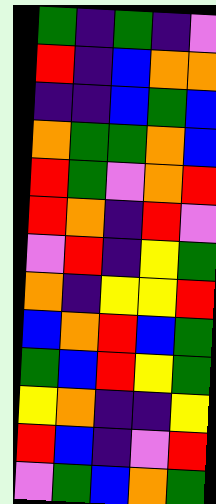[["green", "indigo", "green", "indigo", "violet"], ["red", "indigo", "blue", "orange", "orange"], ["indigo", "indigo", "blue", "green", "blue"], ["orange", "green", "green", "orange", "blue"], ["red", "green", "violet", "orange", "red"], ["red", "orange", "indigo", "red", "violet"], ["violet", "red", "indigo", "yellow", "green"], ["orange", "indigo", "yellow", "yellow", "red"], ["blue", "orange", "red", "blue", "green"], ["green", "blue", "red", "yellow", "green"], ["yellow", "orange", "indigo", "indigo", "yellow"], ["red", "blue", "indigo", "violet", "red"], ["violet", "green", "blue", "orange", "green"]]